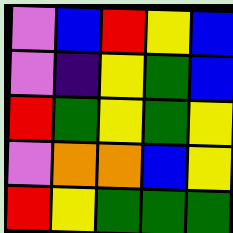[["violet", "blue", "red", "yellow", "blue"], ["violet", "indigo", "yellow", "green", "blue"], ["red", "green", "yellow", "green", "yellow"], ["violet", "orange", "orange", "blue", "yellow"], ["red", "yellow", "green", "green", "green"]]